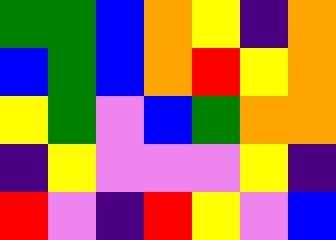[["green", "green", "blue", "orange", "yellow", "indigo", "orange"], ["blue", "green", "blue", "orange", "red", "yellow", "orange"], ["yellow", "green", "violet", "blue", "green", "orange", "orange"], ["indigo", "yellow", "violet", "violet", "violet", "yellow", "indigo"], ["red", "violet", "indigo", "red", "yellow", "violet", "blue"]]